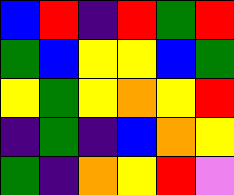[["blue", "red", "indigo", "red", "green", "red"], ["green", "blue", "yellow", "yellow", "blue", "green"], ["yellow", "green", "yellow", "orange", "yellow", "red"], ["indigo", "green", "indigo", "blue", "orange", "yellow"], ["green", "indigo", "orange", "yellow", "red", "violet"]]